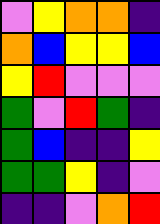[["violet", "yellow", "orange", "orange", "indigo"], ["orange", "blue", "yellow", "yellow", "blue"], ["yellow", "red", "violet", "violet", "violet"], ["green", "violet", "red", "green", "indigo"], ["green", "blue", "indigo", "indigo", "yellow"], ["green", "green", "yellow", "indigo", "violet"], ["indigo", "indigo", "violet", "orange", "red"]]